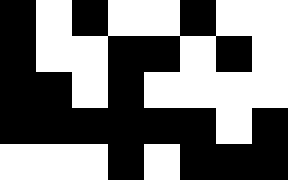[["black", "white", "black", "white", "white", "black", "white", "white"], ["black", "white", "white", "black", "black", "white", "black", "white"], ["black", "black", "white", "black", "white", "white", "white", "white"], ["black", "black", "black", "black", "black", "black", "white", "black"], ["white", "white", "white", "black", "white", "black", "black", "black"]]